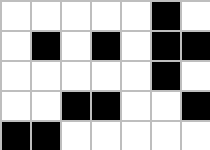[["white", "white", "white", "white", "white", "black", "white"], ["white", "black", "white", "black", "white", "black", "black"], ["white", "white", "white", "white", "white", "black", "white"], ["white", "white", "black", "black", "white", "white", "black"], ["black", "black", "white", "white", "white", "white", "white"]]